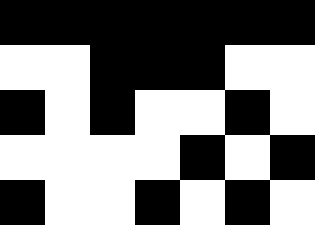[["black", "black", "black", "black", "black", "black", "black"], ["white", "white", "black", "black", "black", "white", "white"], ["black", "white", "black", "white", "white", "black", "white"], ["white", "white", "white", "white", "black", "white", "black"], ["black", "white", "white", "black", "white", "black", "white"]]